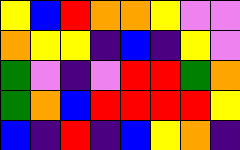[["yellow", "blue", "red", "orange", "orange", "yellow", "violet", "violet"], ["orange", "yellow", "yellow", "indigo", "blue", "indigo", "yellow", "violet"], ["green", "violet", "indigo", "violet", "red", "red", "green", "orange"], ["green", "orange", "blue", "red", "red", "red", "red", "yellow"], ["blue", "indigo", "red", "indigo", "blue", "yellow", "orange", "indigo"]]